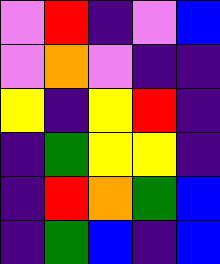[["violet", "red", "indigo", "violet", "blue"], ["violet", "orange", "violet", "indigo", "indigo"], ["yellow", "indigo", "yellow", "red", "indigo"], ["indigo", "green", "yellow", "yellow", "indigo"], ["indigo", "red", "orange", "green", "blue"], ["indigo", "green", "blue", "indigo", "blue"]]